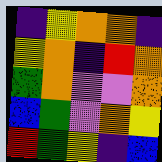[["indigo", "yellow", "orange", "orange", "indigo"], ["yellow", "orange", "indigo", "red", "orange"], ["green", "orange", "violet", "violet", "orange"], ["blue", "green", "violet", "orange", "yellow"], ["red", "green", "yellow", "indigo", "blue"]]